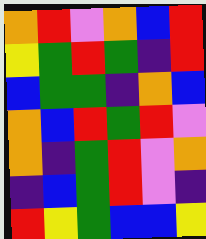[["orange", "red", "violet", "orange", "blue", "red"], ["yellow", "green", "red", "green", "indigo", "red"], ["blue", "green", "green", "indigo", "orange", "blue"], ["orange", "blue", "red", "green", "red", "violet"], ["orange", "indigo", "green", "red", "violet", "orange"], ["indigo", "blue", "green", "red", "violet", "indigo"], ["red", "yellow", "green", "blue", "blue", "yellow"]]